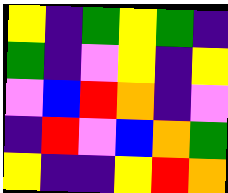[["yellow", "indigo", "green", "yellow", "green", "indigo"], ["green", "indigo", "violet", "yellow", "indigo", "yellow"], ["violet", "blue", "red", "orange", "indigo", "violet"], ["indigo", "red", "violet", "blue", "orange", "green"], ["yellow", "indigo", "indigo", "yellow", "red", "orange"]]